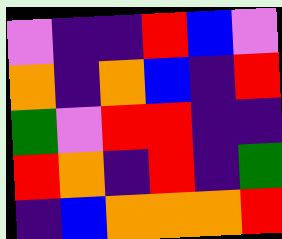[["violet", "indigo", "indigo", "red", "blue", "violet"], ["orange", "indigo", "orange", "blue", "indigo", "red"], ["green", "violet", "red", "red", "indigo", "indigo"], ["red", "orange", "indigo", "red", "indigo", "green"], ["indigo", "blue", "orange", "orange", "orange", "red"]]